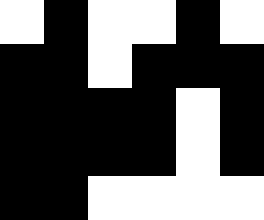[["white", "black", "white", "white", "black", "white"], ["black", "black", "white", "black", "black", "black"], ["black", "black", "black", "black", "white", "black"], ["black", "black", "black", "black", "white", "black"], ["black", "black", "white", "white", "white", "white"]]